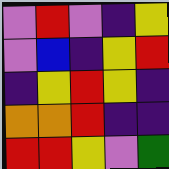[["violet", "red", "violet", "indigo", "yellow"], ["violet", "blue", "indigo", "yellow", "red"], ["indigo", "yellow", "red", "yellow", "indigo"], ["orange", "orange", "red", "indigo", "indigo"], ["red", "red", "yellow", "violet", "green"]]